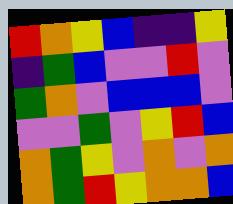[["red", "orange", "yellow", "blue", "indigo", "indigo", "yellow"], ["indigo", "green", "blue", "violet", "violet", "red", "violet"], ["green", "orange", "violet", "blue", "blue", "blue", "violet"], ["violet", "violet", "green", "violet", "yellow", "red", "blue"], ["orange", "green", "yellow", "violet", "orange", "violet", "orange"], ["orange", "green", "red", "yellow", "orange", "orange", "blue"]]